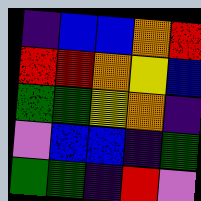[["indigo", "blue", "blue", "orange", "red"], ["red", "red", "orange", "yellow", "blue"], ["green", "green", "yellow", "orange", "indigo"], ["violet", "blue", "blue", "indigo", "green"], ["green", "green", "indigo", "red", "violet"]]